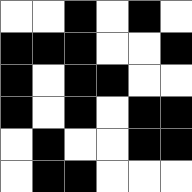[["white", "white", "black", "white", "black", "white"], ["black", "black", "black", "white", "white", "black"], ["black", "white", "black", "black", "white", "white"], ["black", "white", "black", "white", "black", "black"], ["white", "black", "white", "white", "black", "black"], ["white", "black", "black", "white", "white", "white"]]